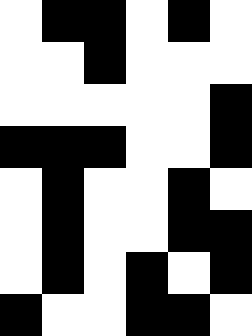[["white", "black", "black", "white", "black", "white"], ["white", "white", "black", "white", "white", "white"], ["white", "white", "white", "white", "white", "black"], ["black", "black", "black", "white", "white", "black"], ["white", "black", "white", "white", "black", "white"], ["white", "black", "white", "white", "black", "black"], ["white", "black", "white", "black", "white", "black"], ["black", "white", "white", "black", "black", "white"]]